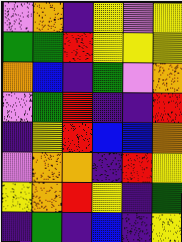[["violet", "orange", "indigo", "yellow", "violet", "yellow"], ["green", "green", "red", "yellow", "yellow", "yellow"], ["orange", "blue", "indigo", "green", "violet", "orange"], ["violet", "green", "red", "indigo", "indigo", "red"], ["indigo", "yellow", "red", "blue", "blue", "orange"], ["violet", "orange", "orange", "indigo", "red", "yellow"], ["yellow", "orange", "red", "yellow", "indigo", "green"], ["indigo", "green", "indigo", "blue", "indigo", "yellow"]]